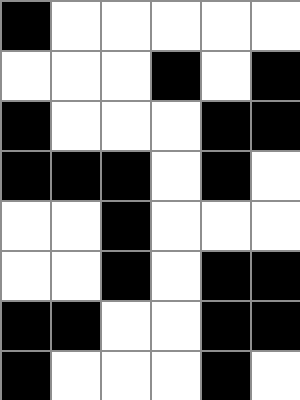[["black", "white", "white", "white", "white", "white"], ["white", "white", "white", "black", "white", "black"], ["black", "white", "white", "white", "black", "black"], ["black", "black", "black", "white", "black", "white"], ["white", "white", "black", "white", "white", "white"], ["white", "white", "black", "white", "black", "black"], ["black", "black", "white", "white", "black", "black"], ["black", "white", "white", "white", "black", "white"]]